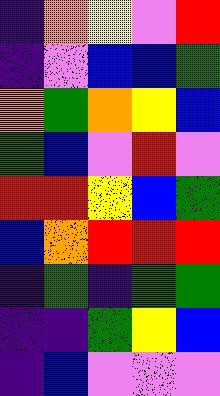[["indigo", "orange", "yellow", "violet", "red"], ["indigo", "violet", "blue", "blue", "green"], ["orange", "green", "orange", "yellow", "blue"], ["green", "blue", "violet", "red", "violet"], ["red", "red", "yellow", "blue", "green"], ["blue", "orange", "red", "red", "red"], ["indigo", "green", "indigo", "green", "green"], ["indigo", "indigo", "green", "yellow", "blue"], ["indigo", "blue", "violet", "violet", "violet"]]